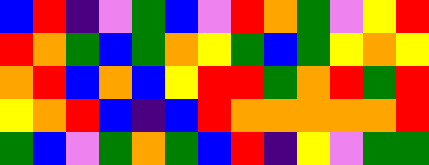[["blue", "red", "indigo", "violet", "green", "blue", "violet", "red", "orange", "green", "violet", "yellow", "red"], ["red", "orange", "green", "blue", "green", "orange", "yellow", "green", "blue", "green", "yellow", "orange", "yellow"], ["orange", "red", "blue", "orange", "blue", "yellow", "red", "red", "green", "orange", "red", "green", "red"], ["yellow", "orange", "red", "blue", "indigo", "blue", "red", "orange", "orange", "orange", "orange", "orange", "red"], ["green", "blue", "violet", "green", "orange", "green", "blue", "red", "indigo", "yellow", "violet", "green", "green"]]